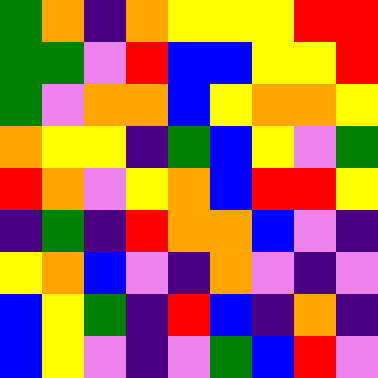[["green", "orange", "indigo", "orange", "yellow", "yellow", "yellow", "red", "red"], ["green", "green", "violet", "red", "blue", "blue", "yellow", "yellow", "red"], ["green", "violet", "orange", "orange", "blue", "yellow", "orange", "orange", "yellow"], ["orange", "yellow", "yellow", "indigo", "green", "blue", "yellow", "violet", "green"], ["red", "orange", "violet", "yellow", "orange", "blue", "red", "red", "yellow"], ["indigo", "green", "indigo", "red", "orange", "orange", "blue", "violet", "indigo"], ["yellow", "orange", "blue", "violet", "indigo", "orange", "violet", "indigo", "violet"], ["blue", "yellow", "green", "indigo", "red", "blue", "indigo", "orange", "indigo"], ["blue", "yellow", "violet", "indigo", "violet", "green", "blue", "red", "violet"]]